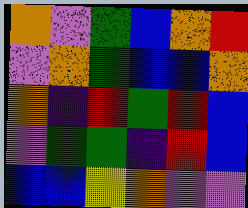[["orange", "violet", "green", "blue", "orange", "red"], ["violet", "orange", "green", "blue", "blue", "orange"], ["orange", "indigo", "red", "green", "red", "blue"], ["violet", "green", "green", "indigo", "red", "blue"], ["blue", "blue", "yellow", "orange", "violet", "violet"]]